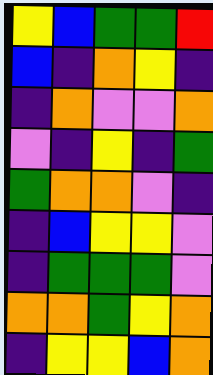[["yellow", "blue", "green", "green", "red"], ["blue", "indigo", "orange", "yellow", "indigo"], ["indigo", "orange", "violet", "violet", "orange"], ["violet", "indigo", "yellow", "indigo", "green"], ["green", "orange", "orange", "violet", "indigo"], ["indigo", "blue", "yellow", "yellow", "violet"], ["indigo", "green", "green", "green", "violet"], ["orange", "orange", "green", "yellow", "orange"], ["indigo", "yellow", "yellow", "blue", "orange"]]